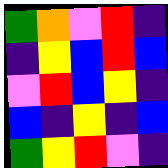[["green", "orange", "violet", "red", "indigo"], ["indigo", "yellow", "blue", "red", "blue"], ["violet", "red", "blue", "yellow", "indigo"], ["blue", "indigo", "yellow", "indigo", "blue"], ["green", "yellow", "red", "violet", "indigo"]]